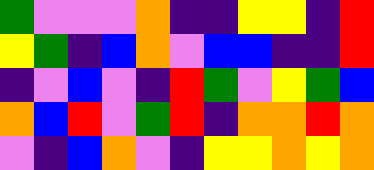[["green", "violet", "violet", "violet", "orange", "indigo", "indigo", "yellow", "yellow", "indigo", "red"], ["yellow", "green", "indigo", "blue", "orange", "violet", "blue", "blue", "indigo", "indigo", "red"], ["indigo", "violet", "blue", "violet", "indigo", "red", "green", "violet", "yellow", "green", "blue"], ["orange", "blue", "red", "violet", "green", "red", "indigo", "orange", "orange", "red", "orange"], ["violet", "indigo", "blue", "orange", "violet", "indigo", "yellow", "yellow", "orange", "yellow", "orange"]]